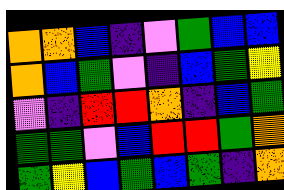[["orange", "orange", "blue", "indigo", "violet", "green", "blue", "blue"], ["orange", "blue", "green", "violet", "indigo", "blue", "green", "yellow"], ["violet", "indigo", "red", "red", "orange", "indigo", "blue", "green"], ["green", "green", "violet", "blue", "red", "red", "green", "orange"], ["green", "yellow", "blue", "green", "blue", "green", "indigo", "orange"]]